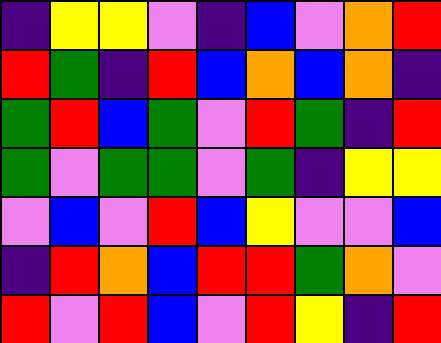[["indigo", "yellow", "yellow", "violet", "indigo", "blue", "violet", "orange", "red"], ["red", "green", "indigo", "red", "blue", "orange", "blue", "orange", "indigo"], ["green", "red", "blue", "green", "violet", "red", "green", "indigo", "red"], ["green", "violet", "green", "green", "violet", "green", "indigo", "yellow", "yellow"], ["violet", "blue", "violet", "red", "blue", "yellow", "violet", "violet", "blue"], ["indigo", "red", "orange", "blue", "red", "red", "green", "orange", "violet"], ["red", "violet", "red", "blue", "violet", "red", "yellow", "indigo", "red"]]